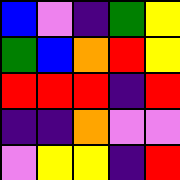[["blue", "violet", "indigo", "green", "yellow"], ["green", "blue", "orange", "red", "yellow"], ["red", "red", "red", "indigo", "red"], ["indigo", "indigo", "orange", "violet", "violet"], ["violet", "yellow", "yellow", "indigo", "red"]]